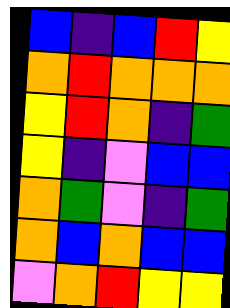[["blue", "indigo", "blue", "red", "yellow"], ["orange", "red", "orange", "orange", "orange"], ["yellow", "red", "orange", "indigo", "green"], ["yellow", "indigo", "violet", "blue", "blue"], ["orange", "green", "violet", "indigo", "green"], ["orange", "blue", "orange", "blue", "blue"], ["violet", "orange", "red", "yellow", "yellow"]]